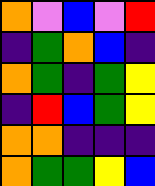[["orange", "violet", "blue", "violet", "red"], ["indigo", "green", "orange", "blue", "indigo"], ["orange", "green", "indigo", "green", "yellow"], ["indigo", "red", "blue", "green", "yellow"], ["orange", "orange", "indigo", "indigo", "indigo"], ["orange", "green", "green", "yellow", "blue"]]